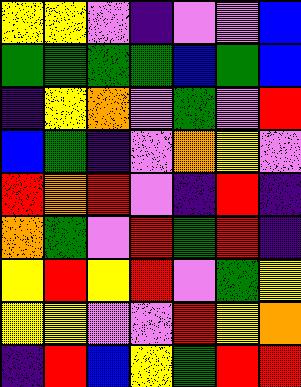[["yellow", "yellow", "violet", "indigo", "violet", "violet", "blue"], ["green", "green", "green", "green", "blue", "green", "blue"], ["indigo", "yellow", "orange", "violet", "green", "violet", "red"], ["blue", "green", "indigo", "violet", "orange", "yellow", "violet"], ["red", "orange", "red", "violet", "indigo", "red", "indigo"], ["orange", "green", "violet", "red", "green", "red", "indigo"], ["yellow", "red", "yellow", "red", "violet", "green", "yellow"], ["yellow", "yellow", "violet", "violet", "red", "yellow", "orange"], ["indigo", "red", "blue", "yellow", "green", "red", "red"]]